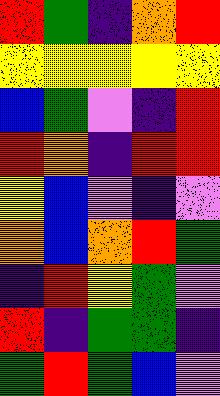[["red", "green", "indigo", "orange", "red"], ["yellow", "yellow", "yellow", "yellow", "yellow"], ["blue", "green", "violet", "indigo", "red"], ["red", "orange", "indigo", "red", "red"], ["yellow", "blue", "violet", "indigo", "violet"], ["orange", "blue", "orange", "red", "green"], ["indigo", "red", "yellow", "green", "violet"], ["red", "indigo", "green", "green", "indigo"], ["green", "red", "green", "blue", "violet"]]